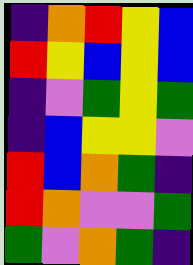[["indigo", "orange", "red", "yellow", "blue"], ["red", "yellow", "blue", "yellow", "blue"], ["indigo", "violet", "green", "yellow", "green"], ["indigo", "blue", "yellow", "yellow", "violet"], ["red", "blue", "orange", "green", "indigo"], ["red", "orange", "violet", "violet", "green"], ["green", "violet", "orange", "green", "indigo"]]